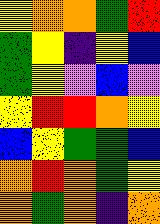[["yellow", "orange", "orange", "green", "red"], ["green", "yellow", "indigo", "yellow", "blue"], ["green", "yellow", "violet", "blue", "violet"], ["yellow", "red", "red", "orange", "yellow"], ["blue", "yellow", "green", "green", "blue"], ["orange", "red", "orange", "green", "yellow"], ["orange", "green", "orange", "indigo", "orange"]]